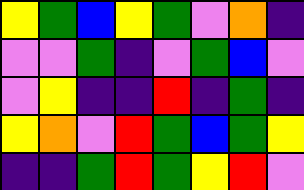[["yellow", "green", "blue", "yellow", "green", "violet", "orange", "indigo"], ["violet", "violet", "green", "indigo", "violet", "green", "blue", "violet"], ["violet", "yellow", "indigo", "indigo", "red", "indigo", "green", "indigo"], ["yellow", "orange", "violet", "red", "green", "blue", "green", "yellow"], ["indigo", "indigo", "green", "red", "green", "yellow", "red", "violet"]]